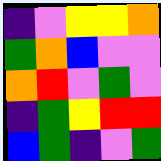[["indigo", "violet", "yellow", "yellow", "orange"], ["green", "orange", "blue", "violet", "violet"], ["orange", "red", "violet", "green", "violet"], ["indigo", "green", "yellow", "red", "red"], ["blue", "green", "indigo", "violet", "green"]]